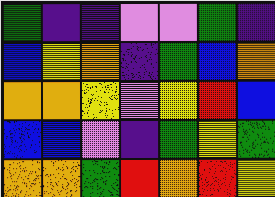[["green", "indigo", "indigo", "violet", "violet", "green", "indigo"], ["blue", "yellow", "orange", "indigo", "green", "blue", "orange"], ["orange", "orange", "yellow", "violet", "yellow", "red", "blue"], ["blue", "blue", "violet", "indigo", "green", "yellow", "green"], ["orange", "orange", "green", "red", "orange", "red", "yellow"]]